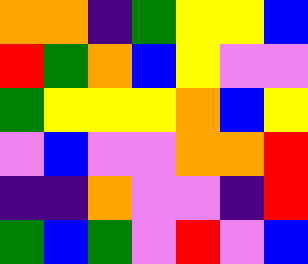[["orange", "orange", "indigo", "green", "yellow", "yellow", "blue"], ["red", "green", "orange", "blue", "yellow", "violet", "violet"], ["green", "yellow", "yellow", "yellow", "orange", "blue", "yellow"], ["violet", "blue", "violet", "violet", "orange", "orange", "red"], ["indigo", "indigo", "orange", "violet", "violet", "indigo", "red"], ["green", "blue", "green", "violet", "red", "violet", "blue"]]